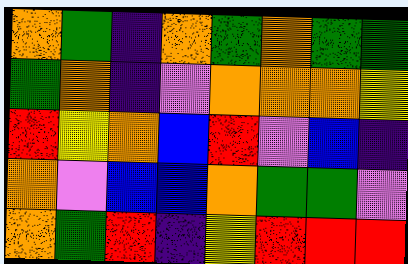[["orange", "green", "indigo", "orange", "green", "orange", "green", "green"], ["green", "orange", "indigo", "violet", "orange", "orange", "orange", "yellow"], ["red", "yellow", "orange", "blue", "red", "violet", "blue", "indigo"], ["orange", "violet", "blue", "blue", "orange", "green", "green", "violet"], ["orange", "green", "red", "indigo", "yellow", "red", "red", "red"]]